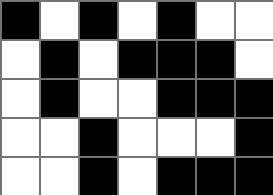[["black", "white", "black", "white", "black", "white", "white"], ["white", "black", "white", "black", "black", "black", "white"], ["white", "black", "white", "white", "black", "black", "black"], ["white", "white", "black", "white", "white", "white", "black"], ["white", "white", "black", "white", "black", "black", "black"]]